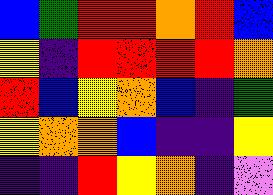[["blue", "green", "red", "red", "orange", "red", "blue"], ["yellow", "indigo", "red", "red", "red", "red", "orange"], ["red", "blue", "yellow", "orange", "blue", "indigo", "green"], ["yellow", "orange", "orange", "blue", "indigo", "indigo", "yellow"], ["indigo", "indigo", "red", "yellow", "orange", "indigo", "violet"]]